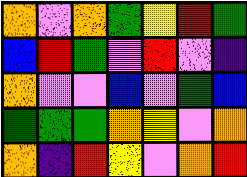[["orange", "violet", "orange", "green", "yellow", "red", "green"], ["blue", "red", "green", "violet", "red", "violet", "indigo"], ["orange", "violet", "violet", "blue", "violet", "green", "blue"], ["green", "green", "green", "orange", "yellow", "violet", "orange"], ["orange", "indigo", "red", "yellow", "violet", "orange", "red"]]